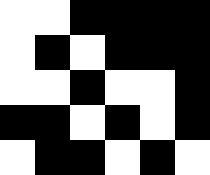[["white", "white", "black", "black", "black", "black"], ["white", "black", "white", "black", "black", "black"], ["white", "white", "black", "white", "white", "black"], ["black", "black", "white", "black", "white", "black"], ["white", "black", "black", "white", "black", "white"]]